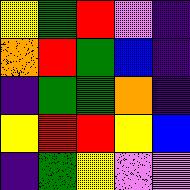[["yellow", "green", "red", "violet", "indigo"], ["orange", "red", "green", "blue", "indigo"], ["indigo", "green", "green", "orange", "indigo"], ["yellow", "red", "red", "yellow", "blue"], ["indigo", "green", "yellow", "violet", "violet"]]